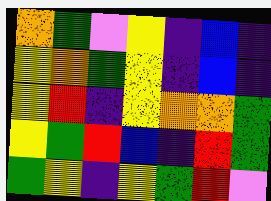[["orange", "green", "violet", "yellow", "indigo", "blue", "indigo"], ["yellow", "orange", "green", "yellow", "indigo", "blue", "indigo"], ["yellow", "red", "indigo", "yellow", "orange", "orange", "green"], ["yellow", "green", "red", "blue", "indigo", "red", "green"], ["green", "yellow", "indigo", "yellow", "green", "red", "violet"]]